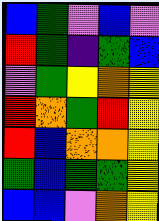[["blue", "green", "violet", "blue", "violet"], ["red", "green", "indigo", "green", "blue"], ["violet", "green", "yellow", "orange", "yellow"], ["red", "orange", "green", "red", "yellow"], ["red", "blue", "orange", "orange", "yellow"], ["green", "blue", "green", "green", "yellow"], ["blue", "blue", "violet", "orange", "yellow"]]